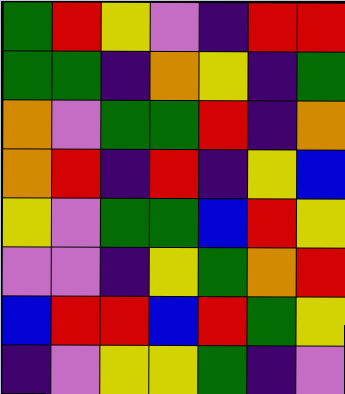[["green", "red", "yellow", "violet", "indigo", "red", "red"], ["green", "green", "indigo", "orange", "yellow", "indigo", "green"], ["orange", "violet", "green", "green", "red", "indigo", "orange"], ["orange", "red", "indigo", "red", "indigo", "yellow", "blue"], ["yellow", "violet", "green", "green", "blue", "red", "yellow"], ["violet", "violet", "indigo", "yellow", "green", "orange", "red"], ["blue", "red", "red", "blue", "red", "green", "yellow"], ["indigo", "violet", "yellow", "yellow", "green", "indigo", "violet"]]